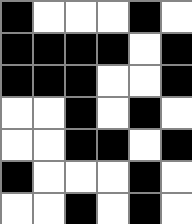[["black", "white", "white", "white", "black", "white"], ["black", "black", "black", "black", "white", "black"], ["black", "black", "black", "white", "white", "black"], ["white", "white", "black", "white", "black", "white"], ["white", "white", "black", "black", "white", "black"], ["black", "white", "white", "white", "black", "white"], ["white", "white", "black", "white", "black", "white"]]